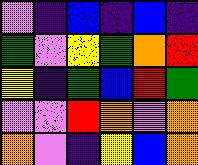[["violet", "indigo", "blue", "indigo", "blue", "indigo"], ["green", "violet", "yellow", "green", "orange", "red"], ["yellow", "indigo", "green", "blue", "red", "green"], ["violet", "violet", "red", "orange", "violet", "orange"], ["orange", "violet", "indigo", "yellow", "blue", "orange"]]